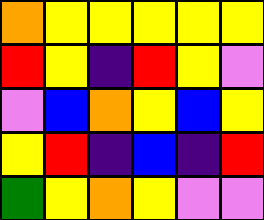[["orange", "yellow", "yellow", "yellow", "yellow", "yellow"], ["red", "yellow", "indigo", "red", "yellow", "violet"], ["violet", "blue", "orange", "yellow", "blue", "yellow"], ["yellow", "red", "indigo", "blue", "indigo", "red"], ["green", "yellow", "orange", "yellow", "violet", "violet"]]